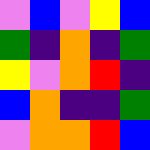[["violet", "blue", "violet", "yellow", "blue"], ["green", "indigo", "orange", "indigo", "green"], ["yellow", "violet", "orange", "red", "indigo"], ["blue", "orange", "indigo", "indigo", "green"], ["violet", "orange", "orange", "red", "blue"]]